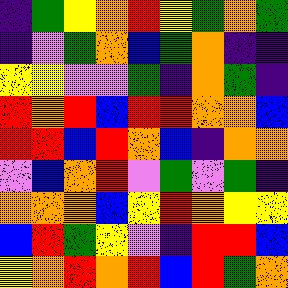[["indigo", "green", "yellow", "orange", "red", "yellow", "green", "orange", "green"], ["indigo", "violet", "green", "orange", "blue", "green", "orange", "indigo", "indigo"], ["yellow", "yellow", "violet", "violet", "green", "indigo", "orange", "green", "indigo"], ["red", "orange", "red", "blue", "red", "red", "orange", "orange", "blue"], ["red", "red", "blue", "red", "orange", "blue", "indigo", "orange", "orange"], ["violet", "blue", "orange", "red", "violet", "green", "violet", "green", "indigo"], ["orange", "orange", "orange", "blue", "yellow", "red", "orange", "yellow", "yellow"], ["blue", "red", "green", "yellow", "violet", "indigo", "red", "red", "blue"], ["yellow", "orange", "red", "orange", "red", "blue", "red", "green", "orange"]]